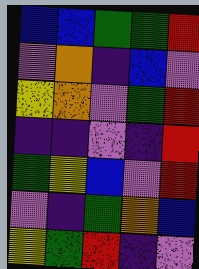[["blue", "blue", "green", "green", "red"], ["violet", "orange", "indigo", "blue", "violet"], ["yellow", "orange", "violet", "green", "red"], ["indigo", "indigo", "violet", "indigo", "red"], ["green", "yellow", "blue", "violet", "red"], ["violet", "indigo", "green", "orange", "blue"], ["yellow", "green", "red", "indigo", "violet"]]